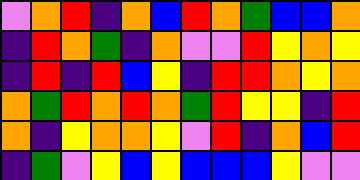[["violet", "orange", "red", "indigo", "orange", "blue", "red", "orange", "green", "blue", "blue", "orange"], ["indigo", "red", "orange", "green", "indigo", "orange", "violet", "violet", "red", "yellow", "orange", "yellow"], ["indigo", "red", "indigo", "red", "blue", "yellow", "indigo", "red", "red", "orange", "yellow", "orange"], ["orange", "green", "red", "orange", "red", "orange", "green", "red", "yellow", "yellow", "indigo", "red"], ["orange", "indigo", "yellow", "orange", "orange", "yellow", "violet", "red", "indigo", "orange", "blue", "red"], ["indigo", "green", "violet", "yellow", "blue", "yellow", "blue", "blue", "blue", "yellow", "violet", "violet"]]